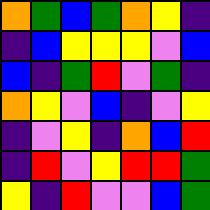[["orange", "green", "blue", "green", "orange", "yellow", "indigo"], ["indigo", "blue", "yellow", "yellow", "yellow", "violet", "blue"], ["blue", "indigo", "green", "red", "violet", "green", "indigo"], ["orange", "yellow", "violet", "blue", "indigo", "violet", "yellow"], ["indigo", "violet", "yellow", "indigo", "orange", "blue", "red"], ["indigo", "red", "violet", "yellow", "red", "red", "green"], ["yellow", "indigo", "red", "violet", "violet", "blue", "green"]]